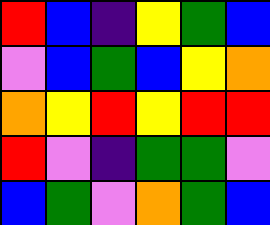[["red", "blue", "indigo", "yellow", "green", "blue"], ["violet", "blue", "green", "blue", "yellow", "orange"], ["orange", "yellow", "red", "yellow", "red", "red"], ["red", "violet", "indigo", "green", "green", "violet"], ["blue", "green", "violet", "orange", "green", "blue"]]